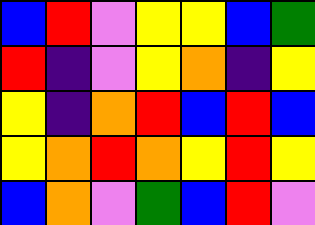[["blue", "red", "violet", "yellow", "yellow", "blue", "green"], ["red", "indigo", "violet", "yellow", "orange", "indigo", "yellow"], ["yellow", "indigo", "orange", "red", "blue", "red", "blue"], ["yellow", "orange", "red", "orange", "yellow", "red", "yellow"], ["blue", "orange", "violet", "green", "blue", "red", "violet"]]